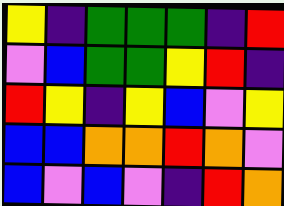[["yellow", "indigo", "green", "green", "green", "indigo", "red"], ["violet", "blue", "green", "green", "yellow", "red", "indigo"], ["red", "yellow", "indigo", "yellow", "blue", "violet", "yellow"], ["blue", "blue", "orange", "orange", "red", "orange", "violet"], ["blue", "violet", "blue", "violet", "indigo", "red", "orange"]]